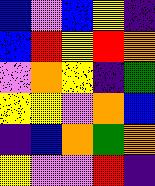[["blue", "violet", "blue", "yellow", "indigo"], ["blue", "red", "yellow", "red", "orange"], ["violet", "orange", "yellow", "indigo", "green"], ["yellow", "yellow", "violet", "orange", "blue"], ["indigo", "blue", "orange", "green", "orange"], ["yellow", "violet", "violet", "red", "indigo"]]